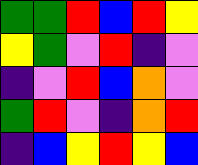[["green", "green", "red", "blue", "red", "yellow"], ["yellow", "green", "violet", "red", "indigo", "violet"], ["indigo", "violet", "red", "blue", "orange", "violet"], ["green", "red", "violet", "indigo", "orange", "red"], ["indigo", "blue", "yellow", "red", "yellow", "blue"]]